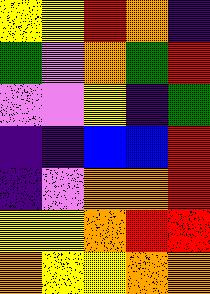[["yellow", "yellow", "red", "orange", "indigo"], ["green", "violet", "orange", "green", "red"], ["violet", "violet", "yellow", "indigo", "green"], ["indigo", "indigo", "blue", "blue", "red"], ["indigo", "violet", "orange", "orange", "red"], ["yellow", "yellow", "orange", "red", "red"], ["orange", "yellow", "yellow", "orange", "orange"]]